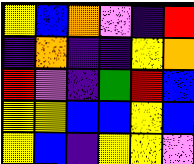[["yellow", "blue", "orange", "violet", "indigo", "red"], ["indigo", "orange", "indigo", "indigo", "yellow", "orange"], ["red", "violet", "indigo", "green", "red", "blue"], ["yellow", "yellow", "blue", "blue", "yellow", "blue"], ["yellow", "blue", "indigo", "yellow", "yellow", "violet"]]